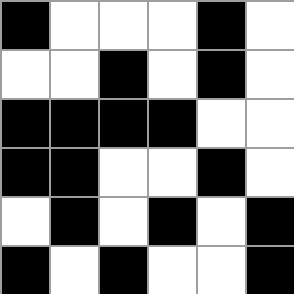[["black", "white", "white", "white", "black", "white"], ["white", "white", "black", "white", "black", "white"], ["black", "black", "black", "black", "white", "white"], ["black", "black", "white", "white", "black", "white"], ["white", "black", "white", "black", "white", "black"], ["black", "white", "black", "white", "white", "black"]]